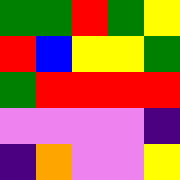[["green", "green", "red", "green", "yellow"], ["red", "blue", "yellow", "yellow", "green"], ["green", "red", "red", "red", "red"], ["violet", "violet", "violet", "violet", "indigo"], ["indigo", "orange", "violet", "violet", "yellow"]]